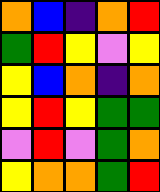[["orange", "blue", "indigo", "orange", "red"], ["green", "red", "yellow", "violet", "yellow"], ["yellow", "blue", "orange", "indigo", "orange"], ["yellow", "red", "yellow", "green", "green"], ["violet", "red", "violet", "green", "orange"], ["yellow", "orange", "orange", "green", "red"]]